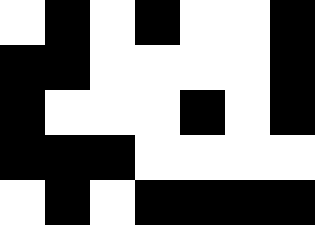[["white", "black", "white", "black", "white", "white", "black"], ["black", "black", "white", "white", "white", "white", "black"], ["black", "white", "white", "white", "black", "white", "black"], ["black", "black", "black", "white", "white", "white", "white"], ["white", "black", "white", "black", "black", "black", "black"]]